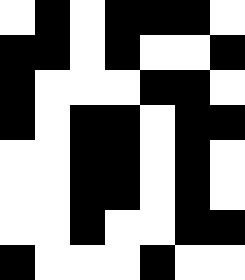[["white", "black", "white", "black", "black", "black", "white"], ["black", "black", "white", "black", "white", "white", "black"], ["black", "white", "white", "white", "black", "black", "white"], ["black", "white", "black", "black", "white", "black", "black"], ["white", "white", "black", "black", "white", "black", "white"], ["white", "white", "black", "black", "white", "black", "white"], ["white", "white", "black", "white", "white", "black", "black"], ["black", "white", "white", "white", "black", "white", "white"]]